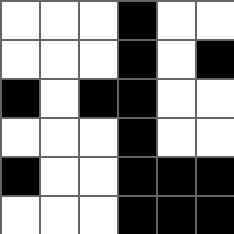[["white", "white", "white", "black", "white", "white"], ["white", "white", "white", "black", "white", "black"], ["black", "white", "black", "black", "white", "white"], ["white", "white", "white", "black", "white", "white"], ["black", "white", "white", "black", "black", "black"], ["white", "white", "white", "black", "black", "black"]]